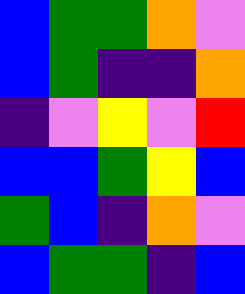[["blue", "green", "green", "orange", "violet"], ["blue", "green", "indigo", "indigo", "orange"], ["indigo", "violet", "yellow", "violet", "red"], ["blue", "blue", "green", "yellow", "blue"], ["green", "blue", "indigo", "orange", "violet"], ["blue", "green", "green", "indigo", "blue"]]